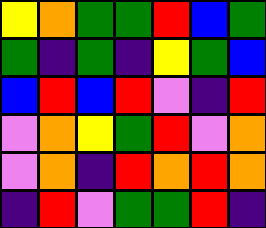[["yellow", "orange", "green", "green", "red", "blue", "green"], ["green", "indigo", "green", "indigo", "yellow", "green", "blue"], ["blue", "red", "blue", "red", "violet", "indigo", "red"], ["violet", "orange", "yellow", "green", "red", "violet", "orange"], ["violet", "orange", "indigo", "red", "orange", "red", "orange"], ["indigo", "red", "violet", "green", "green", "red", "indigo"]]